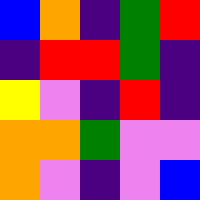[["blue", "orange", "indigo", "green", "red"], ["indigo", "red", "red", "green", "indigo"], ["yellow", "violet", "indigo", "red", "indigo"], ["orange", "orange", "green", "violet", "violet"], ["orange", "violet", "indigo", "violet", "blue"]]